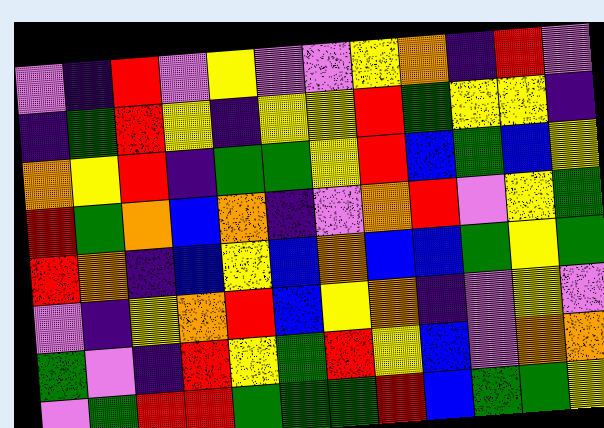[["violet", "indigo", "red", "violet", "yellow", "violet", "violet", "yellow", "orange", "indigo", "red", "violet"], ["indigo", "green", "red", "yellow", "indigo", "yellow", "yellow", "red", "green", "yellow", "yellow", "indigo"], ["orange", "yellow", "red", "indigo", "green", "green", "yellow", "red", "blue", "green", "blue", "yellow"], ["red", "green", "orange", "blue", "orange", "indigo", "violet", "orange", "red", "violet", "yellow", "green"], ["red", "orange", "indigo", "blue", "yellow", "blue", "orange", "blue", "blue", "green", "yellow", "green"], ["violet", "indigo", "yellow", "orange", "red", "blue", "yellow", "orange", "indigo", "violet", "yellow", "violet"], ["green", "violet", "indigo", "red", "yellow", "green", "red", "yellow", "blue", "violet", "orange", "orange"], ["violet", "green", "red", "red", "green", "green", "green", "red", "blue", "green", "green", "yellow"]]